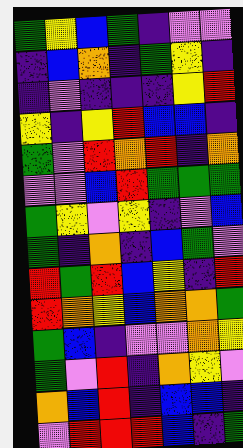[["green", "yellow", "blue", "green", "indigo", "violet", "violet"], ["indigo", "blue", "orange", "indigo", "green", "yellow", "indigo"], ["indigo", "violet", "indigo", "indigo", "indigo", "yellow", "red"], ["yellow", "indigo", "yellow", "red", "blue", "blue", "indigo"], ["green", "violet", "red", "orange", "red", "indigo", "orange"], ["violet", "violet", "blue", "red", "green", "green", "green"], ["green", "yellow", "violet", "yellow", "indigo", "violet", "blue"], ["green", "indigo", "orange", "indigo", "blue", "green", "violet"], ["red", "green", "red", "blue", "yellow", "indigo", "red"], ["red", "orange", "yellow", "blue", "orange", "orange", "green"], ["green", "blue", "indigo", "violet", "violet", "orange", "yellow"], ["green", "violet", "red", "indigo", "orange", "yellow", "violet"], ["orange", "blue", "red", "indigo", "blue", "blue", "indigo"], ["violet", "red", "red", "red", "blue", "indigo", "green"]]